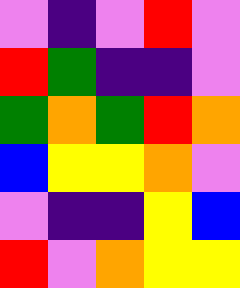[["violet", "indigo", "violet", "red", "violet"], ["red", "green", "indigo", "indigo", "violet"], ["green", "orange", "green", "red", "orange"], ["blue", "yellow", "yellow", "orange", "violet"], ["violet", "indigo", "indigo", "yellow", "blue"], ["red", "violet", "orange", "yellow", "yellow"]]